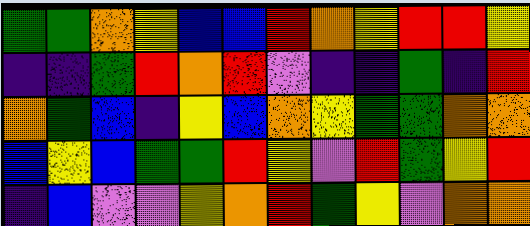[["green", "green", "orange", "yellow", "blue", "blue", "red", "orange", "yellow", "red", "red", "yellow"], ["indigo", "indigo", "green", "red", "orange", "red", "violet", "indigo", "indigo", "green", "indigo", "red"], ["orange", "green", "blue", "indigo", "yellow", "blue", "orange", "yellow", "green", "green", "orange", "orange"], ["blue", "yellow", "blue", "green", "green", "red", "yellow", "violet", "red", "green", "yellow", "red"], ["indigo", "blue", "violet", "violet", "yellow", "orange", "red", "green", "yellow", "violet", "orange", "orange"]]